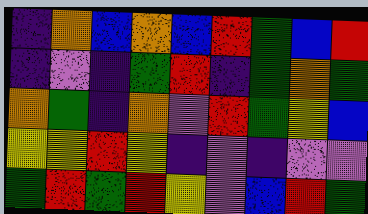[["indigo", "orange", "blue", "orange", "blue", "red", "green", "blue", "red"], ["indigo", "violet", "indigo", "green", "red", "indigo", "green", "orange", "green"], ["orange", "green", "indigo", "orange", "violet", "red", "green", "yellow", "blue"], ["yellow", "yellow", "red", "yellow", "indigo", "violet", "indigo", "violet", "violet"], ["green", "red", "green", "red", "yellow", "violet", "blue", "red", "green"]]